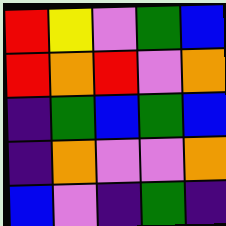[["red", "yellow", "violet", "green", "blue"], ["red", "orange", "red", "violet", "orange"], ["indigo", "green", "blue", "green", "blue"], ["indigo", "orange", "violet", "violet", "orange"], ["blue", "violet", "indigo", "green", "indigo"]]